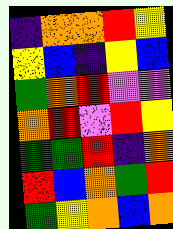[["indigo", "orange", "orange", "red", "yellow"], ["yellow", "blue", "indigo", "yellow", "blue"], ["green", "orange", "red", "violet", "violet"], ["orange", "red", "violet", "red", "yellow"], ["green", "green", "red", "indigo", "orange"], ["red", "blue", "orange", "green", "red"], ["green", "yellow", "orange", "blue", "orange"]]